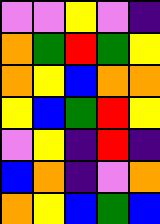[["violet", "violet", "yellow", "violet", "indigo"], ["orange", "green", "red", "green", "yellow"], ["orange", "yellow", "blue", "orange", "orange"], ["yellow", "blue", "green", "red", "yellow"], ["violet", "yellow", "indigo", "red", "indigo"], ["blue", "orange", "indigo", "violet", "orange"], ["orange", "yellow", "blue", "green", "blue"]]